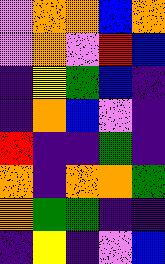[["violet", "orange", "orange", "blue", "orange"], ["violet", "orange", "violet", "red", "blue"], ["indigo", "yellow", "green", "blue", "indigo"], ["indigo", "orange", "blue", "violet", "indigo"], ["red", "indigo", "indigo", "green", "indigo"], ["orange", "indigo", "orange", "orange", "green"], ["orange", "green", "green", "indigo", "indigo"], ["indigo", "yellow", "indigo", "violet", "blue"]]